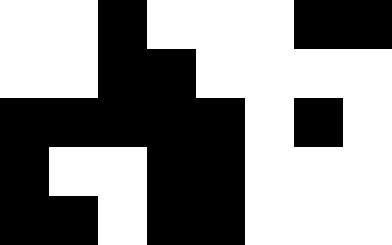[["white", "white", "black", "white", "white", "white", "black", "black"], ["white", "white", "black", "black", "white", "white", "white", "white"], ["black", "black", "black", "black", "black", "white", "black", "white"], ["black", "white", "white", "black", "black", "white", "white", "white"], ["black", "black", "white", "black", "black", "white", "white", "white"]]